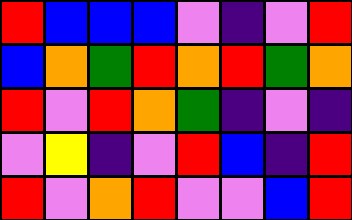[["red", "blue", "blue", "blue", "violet", "indigo", "violet", "red"], ["blue", "orange", "green", "red", "orange", "red", "green", "orange"], ["red", "violet", "red", "orange", "green", "indigo", "violet", "indigo"], ["violet", "yellow", "indigo", "violet", "red", "blue", "indigo", "red"], ["red", "violet", "orange", "red", "violet", "violet", "blue", "red"]]